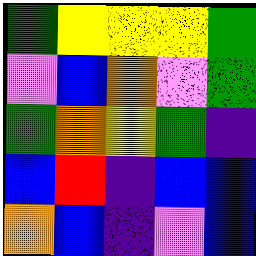[["green", "yellow", "yellow", "yellow", "green"], ["violet", "blue", "orange", "violet", "green"], ["green", "orange", "yellow", "green", "indigo"], ["blue", "red", "indigo", "blue", "blue"], ["orange", "blue", "indigo", "violet", "blue"]]